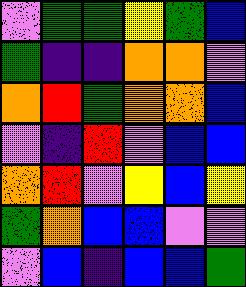[["violet", "green", "green", "yellow", "green", "blue"], ["green", "indigo", "indigo", "orange", "orange", "violet"], ["orange", "red", "green", "orange", "orange", "blue"], ["violet", "indigo", "red", "violet", "blue", "blue"], ["orange", "red", "violet", "yellow", "blue", "yellow"], ["green", "orange", "blue", "blue", "violet", "violet"], ["violet", "blue", "indigo", "blue", "blue", "green"]]